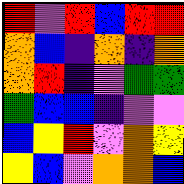[["red", "violet", "red", "blue", "red", "red"], ["orange", "blue", "indigo", "orange", "indigo", "orange"], ["orange", "red", "indigo", "violet", "green", "green"], ["green", "blue", "blue", "indigo", "violet", "violet"], ["blue", "yellow", "red", "violet", "orange", "yellow"], ["yellow", "blue", "violet", "orange", "orange", "blue"]]